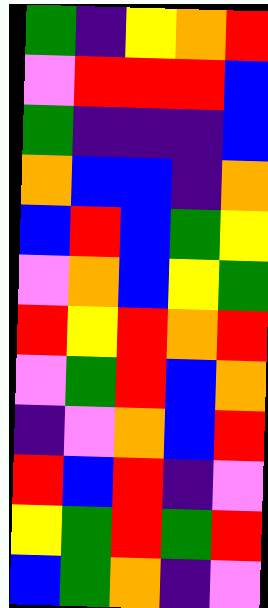[["green", "indigo", "yellow", "orange", "red"], ["violet", "red", "red", "red", "blue"], ["green", "indigo", "indigo", "indigo", "blue"], ["orange", "blue", "blue", "indigo", "orange"], ["blue", "red", "blue", "green", "yellow"], ["violet", "orange", "blue", "yellow", "green"], ["red", "yellow", "red", "orange", "red"], ["violet", "green", "red", "blue", "orange"], ["indigo", "violet", "orange", "blue", "red"], ["red", "blue", "red", "indigo", "violet"], ["yellow", "green", "red", "green", "red"], ["blue", "green", "orange", "indigo", "violet"]]